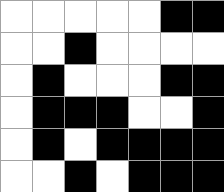[["white", "white", "white", "white", "white", "black", "black"], ["white", "white", "black", "white", "white", "white", "white"], ["white", "black", "white", "white", "white", "black", "black"], ["white", "black", "black", "black", "white", "white", "black"], ["white", "black", "white", "black", "black", "black", "black"], ["white", "white", "black", "white", "black", "black", "black"]]